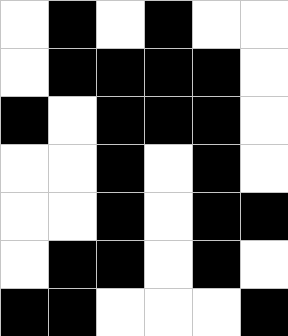[["white", "black", "white", "black", "white", "white"], ["white", "black", "black", "black", "black", "white"], ["black", "white", "black", "black", "black", "white"], ["white", "white", "black", "white", "black", "white"], ["white", "white", "black", "white", "black", "black"], ["white", "black", "black", "white", "black", "white"], ["black", "black", "white", "white", "white", "black"]]